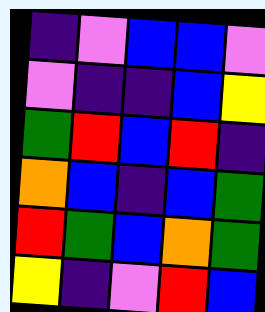[["indigo", "violet", "blue", "blue", "violet"], ["violet", "indigo", "indigo", "blue", "yellow"], ["green", "red", "blue", "red", "indigo"], ["orange", "blue", "indigo", "blue", "green"], ["red", "green", "blue", "orange", "green"], ["yellow", "indigo", "violet", "red", "blue"]]